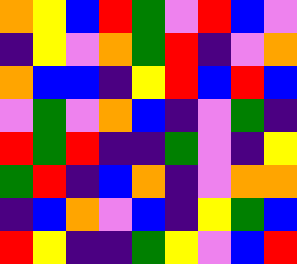[["orange", "yellow", "blue", "red", "green", "violet", "red", "blue", "violet"], ["indigo", "yellow", "violet", "orange", "green", "red", "indigo", "violet", "orange"], ["orange", "blue", "blue", "indigo", "yellow", "red", "blue", "red", "blue"], ["violet", "green", "violet", "orange", "blue", "indigo", "violet", "green", "indigo"], ["red", "green", "red", "indigo", "indigo", "green", "violet", "indigo", "yellow"], ["green", "red", "indigo", "blue", "orange", "indigo", "violet", "orange", "orange"], ["indigo", "blue", "orange", "violet", "blue", "indigo", "yellow", "green", "blue"], ["red", "yellow", "indigo", "indigo", "green", "yellow", "violet", "blue", "red"]]